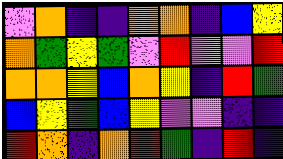[["violet", "orange", "indigo", "indigo", "orange", "orange", "indigo", "blue", "yellow"], ["orange", "green", "yellow", "green", "violet", "red", "violet", "violet", "red"], ["orange", "orange", "yellow", "blue", "orange", "yellow", "indigo", "red", "green"], ["blue", "yellow", "green", "blue", "yellow", "violet", "violet", "indigo", "indigo"], ["red", "orange", "indigo", "orange", "red", "green", "indigo", "red", "indigo"]]